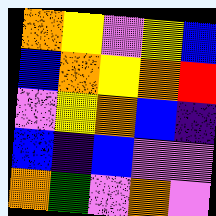[["orange", "yellow", "violet", "yellow", "blue"], ["blue", "orange", "yellow", "orange", "red"], ["violet", "yellow", "orange", "blue", "indigo"], ["blue", "indigo", "blue", "violet", "violet"], ["orange", "green", "violet", "orange", "violet"]]